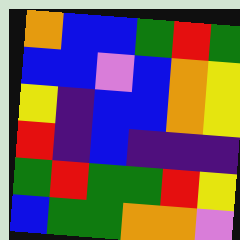[["orange", "blue", "blue", "green", "red", "green"], ["blue", "blue", "violet", "blue", "orange", "yellow"], ["yellow", "indigo", "blue", "blue", "orange", "yellow"], ["red", "indigo", "blue", "indigo", "indigo", "indigo"], ["green", "red", "green", "green", "red", "yellow"], ["blue", "green", "green", "orange", "orange", "violet"]]